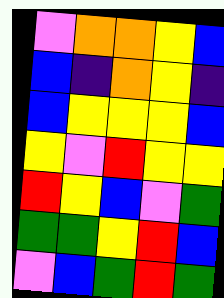[["violet", "orange", "orange", "yellow", "blue"], ["blue", "indigo", "orange", "yellow", "indigo"], ["blue", "yellow", "yellow", "yellow", "blue"], ["yellow", "violet", "red", "yellow", "yellow"], ["red", "yellow", "blue", "violet", "green"], ["green", "green", "yellow", "red", "blue"], ["violet", "blue", "green", "red", "green"]]